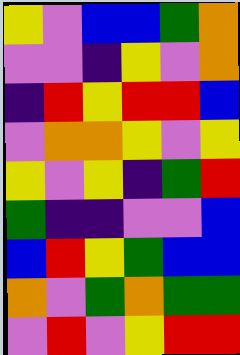[["yellow", "violet", "blue", "blue", "green", "orange"], ["violet", "violet", "indigo", "yellow", "violet", "orange"], ["indigo", "red", "yellow", "red", "red", "blue"], ["violet", "orange", "orange", "yellow", "violet", "yellow"], ["yellow", "violet", "yellow", "indigo", "green", "red"], ["green", "indigo", "indigo", "violet", "violet", "blue"], ["blue", "red", "yellow", "green", "blue", "blue"], ["orange", "violet", "green", "orange", "green", "green"], ["violet", "red", "violet", "yellow", "red", "red"]]